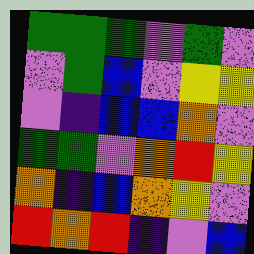[["green", "green", "green", "violet", "green", "violet"], ["violet", "green", "blue", "violet", "yellow", "yellow"], ["violet", "indigo", "blue", "blue", "orange", "violet"], ["green", "green", "violet", "orange", "red", "yellow"], ["orange", "indigo", "blue", "orange", "yellow", "violet"], ["red", "orange", "red", "indigo", "violet", "blue"]]